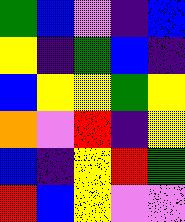[["green", "blue", "violet", "indigo", "blue"], ["yellow", "indigo", "green", "blue", "indigo"], ["blue", "yellow", "yellow", "green", "yellow"], ["orange", "violet", "red", "indigo", "yellow"], ["blue", "indigo", "yellow", "red", "green"], ["red", "blue", "yellow", "violet", "violet"]]